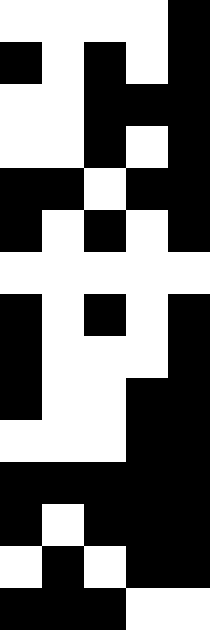[["white", "white", "white", "white", "black"], ["black", "white", "black", "white", "black"], ["white", "white", "black", "black", "black"], ["white", "white", "black", "white", "black"], ["black", "black", "white", "black", "black"], ["black", "white", "black", "white", "black"], ["white", "white", "white", "white", "white"], ["black", "white", "black", "white", "black"], ["black", "white", "white", "white", "black"], ["black", "white", "white", "black", "black"], ["white", "white", "white", "black", "black"], ["black", "black", "black", "black", "black"], ["black", "white", "black", "black", "black"], ["white", "black", "white", "black", "black"], ["black", "black", "black", "white", "white"]]